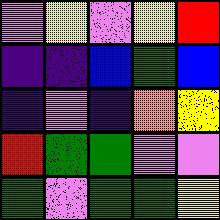[["violet", "yellow", "violet", "yellow", "red"], ["indigo", "indigo", "blue", "green", "blue"], ["indigo", "violet", "indigo", "orange", "yellow"], ["red", "green", "green", "violet", "violet"], ["green", "violet", "green", "green", "yellow"]]